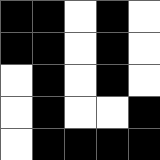[["black", "black", "white", "black", "white"], ["black", "black", "white", "black", "white"], ["white", "black", "white", "black", "white"], ["white", "black", "white", "white", "black"], ["white", "black", "black", "black", "black"]]